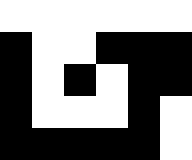[["white", "white", "white", "white", "white", "white"], ["black", "white", "white", "black", "black", "black"], ["black", "white", "black", "white", "black", "black"], ["black", "white", "white", "white", "black", "white"], ["black", "black", "black", "black", "black", "white"]]